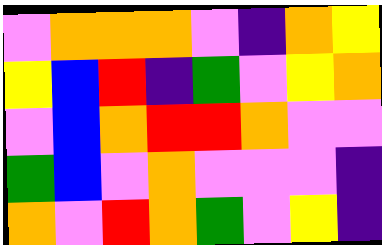[["violet", "orange", "orange", "orange", "violet", "indigo", "orange", "yellow"], ["yellow", "blue", "red", "indigo", "green", "violet", "yellow", "orange"], ["violet", "blue", "orange", "red", "red", "orange", "violet", "violet"], ["green", "blue", "violet", "orange", "violet", "violet", "violet", "indigo"], ["orange", "violet", "red", "orange", "green", "violet", "yellow", "indigo"]]